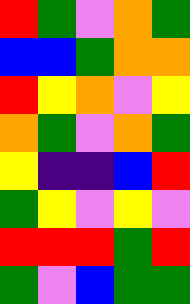[["red", "green", "violet", "orange", "green"], ["blue", "blue", "green", "orange", "orange"], ["red", "yellow", "orange", "violet", "yellow"], ["orange", "green", "violet", "orange", "green"], ["yellow", "indigo", "indigo", "blue", "red"], ["green", "yellow", "violet", "yellow", "violet"], ["red", "red", "red", "green", "red"], ["green", "violet", "blue", "green", "green"]]